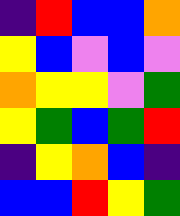[["indigo", "red", "blue", "blue", "orange"], ["yellow", "blue", "violet", "blue", "violet"], ["orange", "yellow", "yellow", "violet", "green"], ["yellow", "green", "blue", "green", "red"], ["indigo", "yellow", "orange", "blue", "indigo"], ["blue", "blue", "red", "yellow", "green"]]